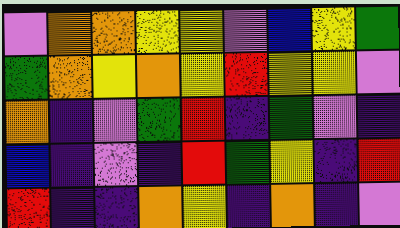[["violet", "orange", "orange", "yellow", "yellow", "violet", "blue", "yellow", "green"], ["green", "orange", "yellow", "orange", "yellow", "red", "yellow", "yellow", "violet"], ["orange", "indigo", "violet", "green", "red", "indigo", "green", "violet", "indigo"], ["blue", "indigo", "violet", "indigo", "red", "green", "yellow", "indigo", "red"], ["red", "indigo", "indigo", "orange", "yellow", "indigo", "orange", "indigo", "violet"]]